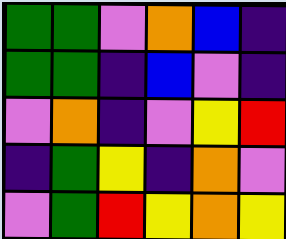[["green", "green", "violet", "orange", "blue", "indigo"], ["green", "green", "indigo", "blue", "violet", "indigo"], ["violet", "orange", "indigo", "violet", "yellow", "red"], ["indigo", "green", "yellow", "indigo", "orange", "violet"], ["violet", "green", "red", "yellow", "orange", "yellow"]]